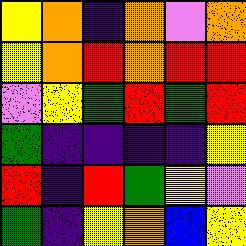[["yellow", "orange", "indigo", "orange", "violet", "orange"], ["yellow", "orange", "red", "orange", "red", "red"], ["violet", "yellow", "green", "red", "green", "red"], ["green", "indigo", "indigo", "indigo", "indigo", "yellow"], ["red", "indigo", "red", "green", "yellow", "violet"], ["green", "indigo", "yellow", "orange", "blue", "yellow"]]